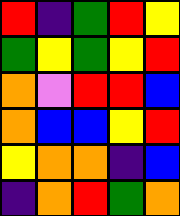[["red", "indigo", "green", "red", "yellow"], ["green", "yellow", "green", "yellow", "red"], ["orange", "violet", "red", "red", "blue"], ["orange", "blue", "blue", "yellow", "red"], ["yellow", "orange", "orange", "indigo", "blue"], ["indigo", "orange", "red", "green", "orange"]]